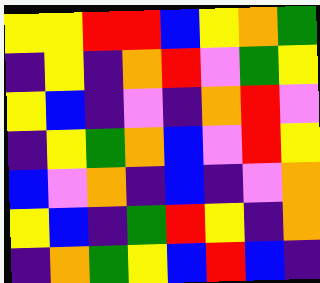[["yellow", "yellow", "red", "red", "blue", "yellow", "orange", "green"], ["indigo", "yellow", "indigo", "orange", "red", "violet", "green", "yellow"], ["yellow", "blue", "indigo", "violet", "indigo", "orange", "red", "violet"], ["indigo", "yellow", "green", "orange", "blue", "violet", "red", "yellow"], ["blue", "violet", "orange", "indigo", "blue", "indigo", "violet", "orange"], ["yellow", "blue", "indigo", "green", "red", "yellow", "indigo", "orange"], ["indigo", "orange", "green", "yellow", "blue", "red", "blue", "indigo"]]